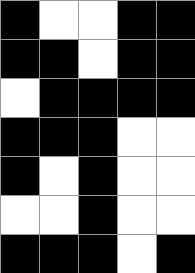[["black", "white", "white", "black", "black"], ["black", "black", "white", "black", "black"], ["white", "black", "black", "black", "black"], ["black", "black", "black", "white", "white"], ["black", "white", "black", "white", "white"], ["white", "white", "black", "white", "white"], ["black", "black", "black", "white", "black"]]